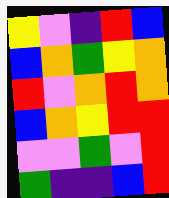[["yellow", "violet", "indigo", "red", "blue"], ["blue", "orange", "green", "yellow", "orange"], ["red", "violet", "orange", "red", "orange"], ["blue", "orange", "yellow", "red", "red"], ["violet", "violet", "green", "violet", "red"], ["green", "indigo", "indigo", "blue", "red"]]